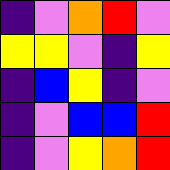[["indigo", "violet", "orange", "red", "violet"], ["yellow", "yellow", "violet", "indigo", "yellow"], ["indigo", "blue", "yellow", "indigo", "violet"], ["indigo", "violet", "blue", "blue", "red"], ["indigo", "violet", "yellow", "orange", "red"]]